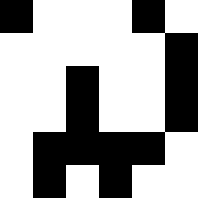[["black", "white", "white", "white", "black", "white"], ["white", "white", "white", "white", "white", "black"], ["white", "white", "black", "white", "white", "black"], ["white", "white", "black", "white", "white", "black"], ["white", "black", "black", "black", "black", "white"], ["white", "black", "white", "black", "white", "white"]]